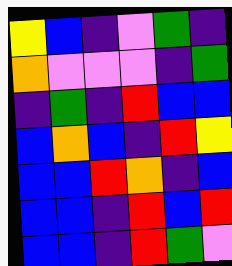[["yellow", "blue", "indigo", "violet", "green", "indigo"], ["orange", "violet", "violet", "violet", "indigo", "green"], ["indigo", "green", "indigo", "red", "blue", "blue"], ["blue", "orange", "blue", "indigo", "red", "yellow"], ["blue", "blue", "red", "orange", "indigo", "blue"], ["blue", "blue", "indigo", "red", "blue", "red"], ["blue", "blue", "indigo", "red", "green", "violet"]]